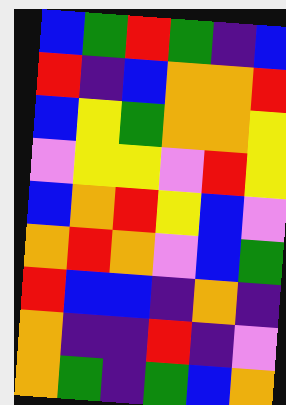[["blue", "green", "red", "green", "indigo", "blue"], ["red", "indigo", "blue", "orange", "orange", "red"], ["blue", "yellow", "green", "orange", "orange", "yellow"], ["violet", "yellow", "yellow", "violet", "red", "yellow"], ["blue", "orange", "red", "yellow", "blue", "violet"], ["orange", "red", "orange", "violet", "blue", "green"], ["red", "blue", "blue", "indigo", "orange", "indigo"], ["orange", "indigo", "indigo", "red", "indigo", "violet"], ["orange", "green", "indigo", "green", "blue", "orange"]]